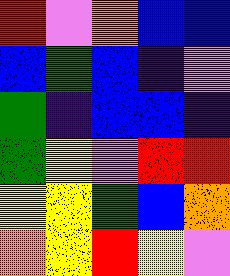[["red", "violet", "orange", "blue", "blue"], ["blue", "green", "blue", "indigo", "violet"], ["green", "indigo", "blue", "blue", "indigo"], ["green", "yellow", "violet", "red", "red"], ["yellow", "yellow", "green", "blue", "orange"], ["orange", "yellow", "red", "yellow", "violet"]]